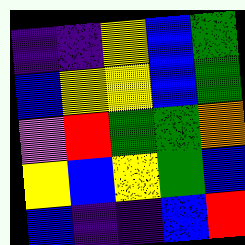[["indigo", "indigo", "yellow", "blue", "green"], ["blue", "yellow", "yellow", "blue", "green"], ["violet", "red", "green", "green", "orange"], ["yellow", "blue", "yellow", "green", "blue"], ["blue", "indigo", "indigo", "blue", "red"]]